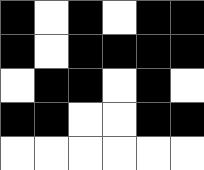[["black", "white", "black", "white", "black", "black"], ["black", "white", "black", "black", "black", "black"], ["white", "black", "black", "white", "black", "white"], ["black", "black", "white", "white", "black", "black"], ["white", "white", "white", "white", "white", "white"]]